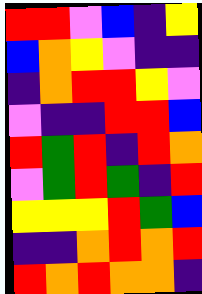[["red", "red", "violet", "blue", "indigo", "yellow"], ["blue", "orange", "yellow", "violet", "indigo", "indigo"], ["indigo", "orange", "red", "red", "yellow", "violet"], ["violet", "indigo", "indigo", "red", "red", "blue"], ["red", "green", "red", "indigo", "red", "orange"], ["violet", "green", "red", "green", "indigo", "red"], ["yellow", "yellow", "yellow", "red", "green", "blue"], ["indigo", "indigo", "orange", "red", "orange", "red"], ["red", "orange", "red", "orange", "orange", "indigo"]]